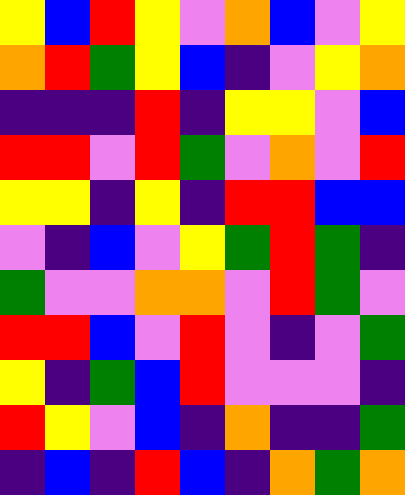[["yellow", "blue", "red", "yellow", "violet", "orange", "blue", "violet", "yellow"], ["orange", "red", "green", "yellow", "blue", "indigo", "violet", "yellow", "orange"], ["indigo", "indigo", "indigo", "red", "indigo", "yellow", "yellow", "violet", "blue"], ["red", "red", "violet", "red", "green", "violet", "orange", "violet", "red"], ["yellow", "yellow", "indigo", "yellow", "indigo", "red", "red", "blue", "blue"], ["violet", "indigo", "blue", "violet", "yellow", "green", "red", "green", "indigo"], ["green", "violet", "violet", "orange", "orange", "violet", "red", "green", "violet"], ["red", "red", "blue", "violet", "red", "violet", "indigo", "violet", "green"], ["yellow", "indigo", "green", "blue", "red", "violet", "violet", "violet", "indigo"], ["red", "yellow", "violet", "blue", "indigo", "orange", "indigo", "indigo", "green"], ["indigo", "blue", "indigo", "red", "blue", "indigo", "orange", "green", "orange"]]